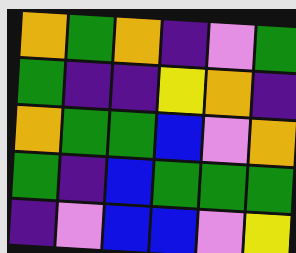[["orange", "green", "orange", "indigo", "violet", "green"], ["green", "indigo", "indigo", "yellow", "orange", "indigo"], ["orange", "green", "green", "blue", "violet", "orange"], ["green", "indigo", "blue", "green", "green", "green"], ["indigo", "violet", "blue", "blue", "violet", "yellow"]]